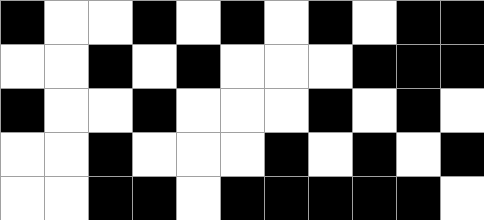[["black", "white", "white", "black", "white", "black", "white", "black", "white", "black", "black"], ["white", "white", "black", "white", "black", "white", "white", "white", "black", "black", "black"], ["black", "white", "white", "black", "white", "white", "white", "black", "white", "black", "white"], ["white", "white", "black", "white", "white", "white", "black", "white", "black", "white", "black"], ["white", "white", "black", "black", "white", "black", "black", "black", "black", "black", "white"]]